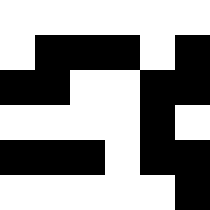[["white", "white", "white", "white", "white", "white"], ["white", "black", "black", "black", "white", "black"], ["black", "black", "white", "white", "black", "black"], ["white", "white", "white", "white", "black", "white"], ["black", "black", "black", "white", "black", "black"], ["white", "white", "white", "white", "white", "black"]]